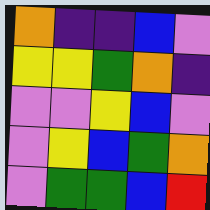[["orange", "indigo", "indigo", "blue", "violet"], ["yellow", "yellow", "green", "orange", "indigo"], ["violet", "violet", "yellow", "blue", "violet"], ["violet", "yellow", "blue", "green", "orange"], ["violet", "green", "green", "blue", "red"]]